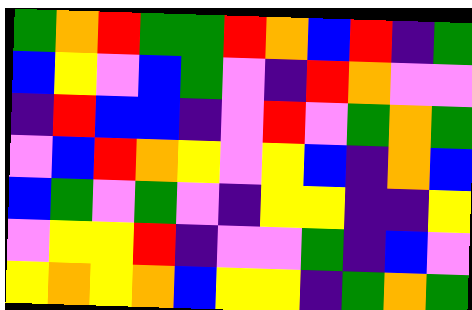[["green", "orange", "red", "green", "green", "red", "orange", "blue", "red", "indigo", "green"], ["blue", "yellow", "violet", "blue", "green", "violet", "indigo", "red", "orange", "violet", "violet"], ["indigo", "red", "blue", "blue", "indigo", "violet", "red", "violet", "green", "orange", "green"], ["violet", "blue", "red", "orange", "yellow", "violet", "yellow", "blue", "indigo", "orange", "blue"], ["blue", "green", "violet", "green", "violet", "indigo", "yellow", "yellow", "indigo", "indigo", "yellow"], ["violet", "yellow", "yellow", "red", "indigo", "violet", "violet", "green", "indigo", "blue", "violet"], ["yellow", "orange", "yellow", "orange", "blue", "yellow", "yellow", "indigo", "green", "orange", "green"]]